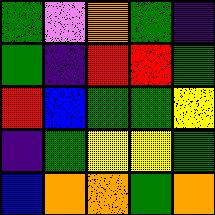[["green", "violet", "orange", "green", "indigo"], ["green", "indigo", "red", "red", "green"], ["red", "blue", "green", "green", "yellow"], ["indigo", "green", "yellow", "yellow", "green"], ["blue", "orange", "orange", "green", "orange"]]